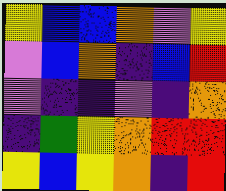[["yellow", "blue", "blue", "orange", "violet", "yellow"], ["violet", "blue", "orange", "indigo", "blue", "red"], ["violet", "indigo", "indigo", "violet", "indigo", "orange"], ["indigo", "green", "yellow", "orange", "red", "red"], ["yellow", "blue", "yellow", "orange", "indigo", "red"]]